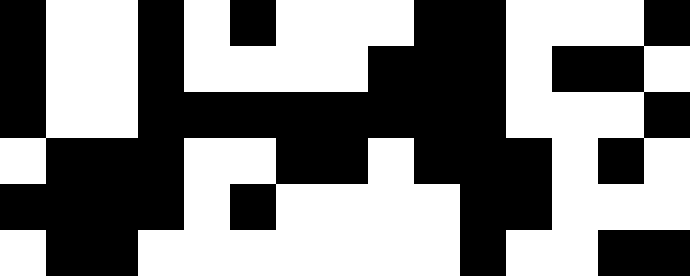[["black", "white", "white", "black", "white", "black", "white", "white", "white", "black", "black", "white", "white", "white", "black"], ["black", "white", "white", "black", "white", "white", "white", "white", "black", "black", "black", "white", "black", "black", "white"], ["black", "white", "white", "black", "black", "black", "black", "black", "black", "black", "black", "white", "white", "white", "black"], ["white", "black", "black", "black", "white", "white", "black", "black", "white", "black", "black", "black", "white", "black", "white"], ["black", "black", "black", "black", "white", "black", "white", "white", "white", "white", "black", "black", "white", "white", "white"], ["white", "black", "black", "white", "white", "white", "white", "white", "white", "white", "black", "white", "white", "black", "black"]]